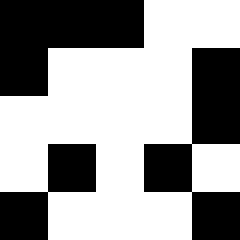[["black", "black", "black", "white", "white"], ["black", "white", "white", "white", "black"], ["white", "white", "white", "white", "black"], ["white", "black", "white", "black", "white"], ["black", "white", "white", "white", "black"]]